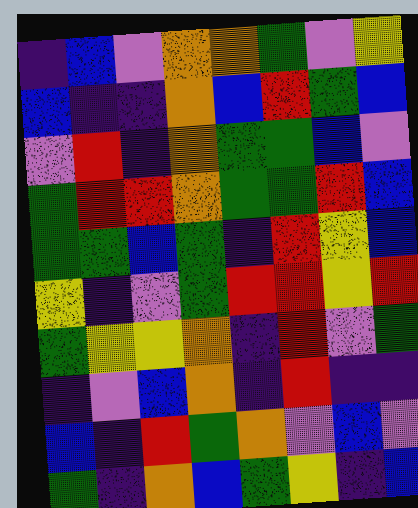[["indigo", "blue", "violet", "orange", "orange", "green", "violet", "yellow"], ["blue", "indigo", "indigo", "orange", "blue", "red", "green", "blue"], ["violet", "red", "indigo", "orange", "green", "green", "blue", "violet"], ["green", "red", "red", "orange", "green", "green", "red", "blue"], ["green", "green", "blue", "green", "indigo", "red", "yellow", "blue"], ["yellow", "indigo", "violet", "green", "red", "red", "yellow", "red"], ["green", "yellow", "yellow", "orange", "indigo", "red", "violet", "green"], ["indigo", "violet", "blue", "orange", "indigo", "red", "indigo", "indigo"], ["blue", "indigo", "red", "green", "orange", "violet", "blue", "violet"], ["green", "indigo", "orange", "blue", "green", "yellow", "indigo", "blue"]]